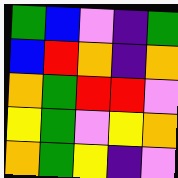[["green", "blue", "violet", "indigo", "green"], ["blue", "red", "orange", "indigo", "orange"], ["orange", "green", "red", "red", "violet"], ["yellow", "green", "violet", "yellow", "orange"], ["orange", "green", "yellow", "indigo", "violet"]]